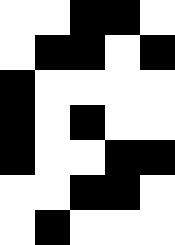[["white", "white", "black", "black", "white"], ["white", "black", "black", "white", "black"], ["black", "white", "white", "white", "white"], ["black", "white", "black", "white", "white"], ["black", "white", "white", "black", "black"], ["white", "white", "black", "black", "white"], ["white", "black", "white", "white", "white"]]